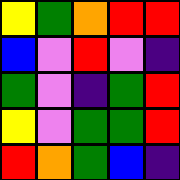[["yellow", "green", "orange", "red", "red"], ["blue", "violet", "red", "violet", "indigo"], ["green", "violet", "indigo", "green", "red"], ["yellow", "violet", "green", "green", "red"], ["red", "orange", "green", "blue", "indigo"]]